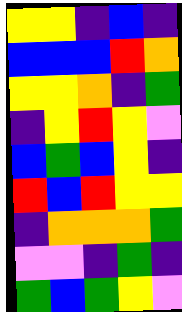[["yellow", "yellow", "indigo", "blue", "indigo"], ["blue", "blue", "blue", "red", "orange"], ["yellow", "yellow", "orange", "indigo", "green"], ["indigo", "yellow", "red", "yellow", "violet"], ["blue", "green", "blue", "yellow", "indigo"], ["red", "blue", "red", "yellow", "yellow"], ["indigo", "orange", "orange", "orange", "green"], ["violet", "violet", "indigo", "green", "indigo"], ["green", "blue", "green", "yellow", "violet"]]